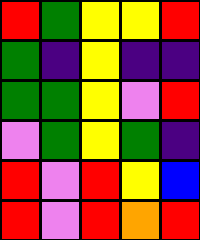[["red", "green", "yellow", "yellow", "red"], ["green", "indigo", "yellow", "indigo", "indigo"], ["green", "green", "yellow", "violet", "red"], ["violet", "green", "yellow", "green", "indigo"], ["red", "violet", "red", "yellow", "blue"], ["red", "violet", "red", "orange", "red"]]